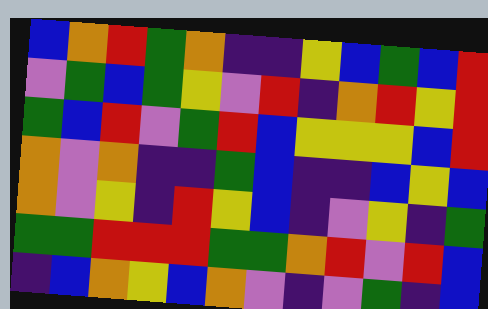[["blue", "orange", "red", "green", "orange", "indigo", "indigo", "yellow", "blue", "green", "blue", "red"], ["violet", "green", "blue", "green", "yellow", "violet", "red", "indigo", "orange", "red", "yellow", "red"], ["green", "blue", "red", "violet", "green", "red", "blue", "yellow", "yellow", "yellow", "blue", "red"], ["orange", "violet", "orange", "indigo", "indigo", "green", "blue", "indigo", "indigo", "blue", "yellow", "blue"], ["orange", "violet", "yellow", "indigo", "red", "yellow", "blue", "indigo", "violet", "yellow", "indigo", "green"], ["green", "green", "red", "red", "red", "green", "green", "orange", "red", "violet", "red", "blue"], ["indigo", "blue", "orange", "yellow", "blue", "orange", "violet", "indigo", "violet", "green", "indigo", "blue"]]